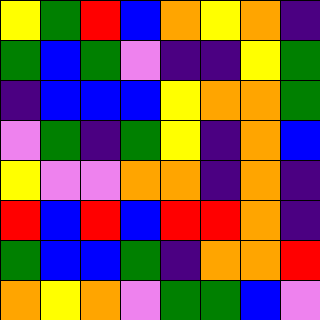[["yellow", "green", "red", "blue", "orange", "yellow", "orange", "indigo"], ["green", "blue", "green", "violet", "indigo", "indigo", "yellow", "green"], ["indigo", "blue", "blue", "blue", "yellow", "orange", "orange", "green"], ["violet", "green", "indigo", "green", "yellow", "indigo", "orange", "blue"], ["yellow", "violet", "violet", "orange", "orange", "indigo", "orange", "indigo"], ["red", "blue", "red", "blue", "red", "red", "orange", "indigo"], ["green", "blue", "blue", "green", "indigo", "orange", "orange", "red"], ["orange", "yellow", "orange", "violet", "green", "green", "blue", "violet"]]